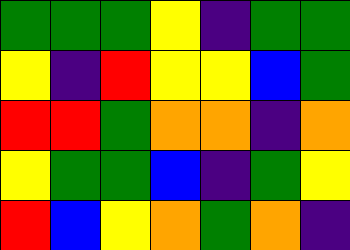[["green", "green", "green", "yellow", "indigo", "green", "green"], ["yellow", "indigo", "red", "yellow", "yellow", "blue", "green"], ["red", "red", "green", "orange", "orange", "indigo", "orange"], ["yellow", "green", "green", "blue", "indigo", "green", "yellow"], ["red", "blue", "yellow", "orange", "green", "orange", "indigo"]]